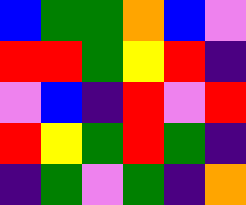[["blue", "green", "green", "orange", "blue", "violet"], ["red", "red", "green", "yellow", "red", "indigo"], ["violet", "blue", "indigo", "red", "violet", "red"], ["red", "yellow", "green", "red", "green", "indigo"], ["indigo", "green", "violet", "green", "indigo", "orange"]]